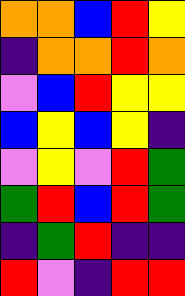[["orange", "orange", "blue", "red", "yellow"], ["indigo", "orange", "orange", "red", "orange"], ["violet", "blue", "red", "yellow", "yellow"], ["blue", "yellow", "blue", "yellow", "indigo"], ["violet", "yellow", "violet", "red", "green"], ["green", "red", "blue", "red", "green"], ["indigo", "green", "red", "indigo", "indigo"], ["red", "violet", "indigo", "red", "red"]]